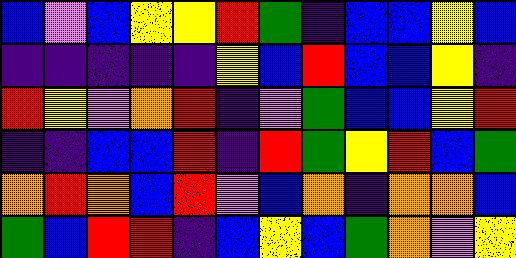[["blue", "violet", "blue", "yellow", "yellow", "red", "green", "indigo", "blue", "blue", "yellow", "blue"], ["indigo", "indigo", "indigo", "indigo", "indigo", "yellow", "blue", "red", "blue", "blue", "yellow", "indigo"], ["red", "yellow", "violet", "orange", "red", "indigo", "violet", "green", "blue", "blue", "yellow", "red"], ["indigo", "indigo", "blue", "blue", "red", "indigo", "red", "green", "yellow", "red", "blue", "green"], ["orange", "red", "orange", "blue", "red", "violet", "blue", "orange", "indigo", "orange", "orange", "blue"], ["green", "blue", "red", "red", "indigo", "blue", "yellow", "blue", "green", "orange", "violet", "yellow"]]